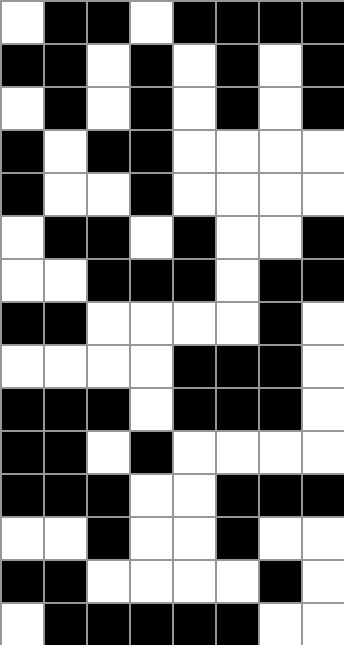[["white", "black", "black", "white", "black", "black", "black", "black"], ["black", "black", "white", "black", "white", "black", "white", "black"], ["white", "black", "white", "black", "white", "black", "white", "black"], ["black", "white", "black", "black", "white", "white", "white", "white"], ["black", "white", "white", "black", "white", "white", "white", "white"], ["white", "black", "black", "white", "black", "white", "white", "black"], ["white", "white", "black", "black", "black", "white", "black", "black"], ["black", "black", "white", "white", "white", "white", "black", "white"], ["white", "white", "white", "white", "black", "black", "black", "white"], ["black", "black", "black", "white", "black", "black", "black", "white"], ["black", "black", "white", "black", "white", "white", "white", "white"], ["black", "black", "black", "white", "white", "black", "black", "black"], ["white", "white", "black", "white", "white", "black", "white", "white"], ["black", "black", "white", "white", "white", "white", "black", "white"], ["white", "black", "black", "black", "black", "black", "white", "white"]]